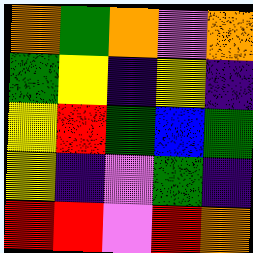[["orange", "green", "orange", "violet", "orange"], ["green", "yellow", "indigo", "yellow", "indigo"], ["yellow", "red", "green", "blue", "green"], ["yellow", "indigo", "violet", "green", "indigo"], ["red", "red", "violet", "red", "orange"]]